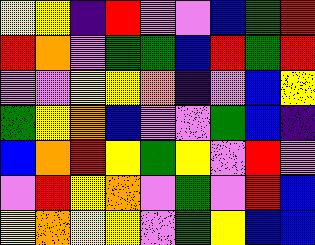[["yellow", "yellow", "indigo", "red", "violet", "violet", "blue", "green", "red"], ["red", "orange", "violet", "green", "green", "blue", "red", "green", "red"], ["violet", "violet", "yellow", "yellow", "orange", "indigo", "violet", "blue", "yellow"], ["green", "yellow", "orange", "blue", "violet", "violet", "green", "blue", "indigo"], ["blue", "orange", "red", "yellow", "green", "yellow", "violet", "red", "violet"], ["violet", "red", "yellow", "orange", "violet", "green", "violet", "red", "blue"], ["yellow", "orange", "yellow", "yellow", "violet", "green", "yellow", "blue", "blue"]]